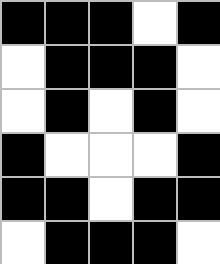[["black", "black", "black", "white", "black"], ["white", "black", "black", "black", "white"], ["white", "black", "white", "black", "white"], ["black", "white", "white", "white", "black"], ["black", "black", "white", "black", "black"], ["white", "black", "black", "black", "white"]]